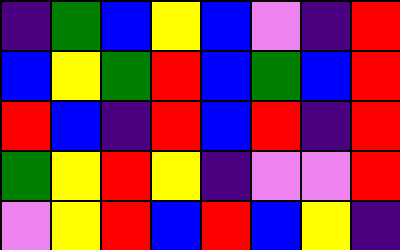[["indigo", "green", "blue", "yellow", "blue", "violet", "indigo", "red"], ["blue", "yellow", "green", "red", "blue", "green", "blue", "red"], ["red", "blue", "indigo", "red", "blue", "red", "indigo", "red"], ["green", "yellow", "red", "yellow", "indigo", "violet", "violet", "red"], ["violet", "yellow", "red", "blue", "red", "blue", "yellow", "indigo"]]